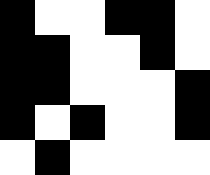[["black", "white", "white", "black", "black", "white"], ["black", "black", "white", "white", "black", "white"], ["black", "black", "white", "white", "white", "black"], ["black", "white", "black", "white", "white", "black"], ["white", "black", "white", "white", "white", "white"]]